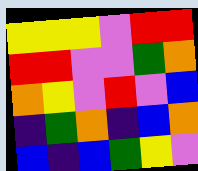[["yellow", "yellow", "yellow", "violet", "red", "red"], ["red", "red", "violet", "violet", "green", "orange"], ["orange", "yellow", "violet", "red", "violet", "blue"], ["indigo", "green", "orange", "indigo", "blue", "orange"], ["blue", "indigo", "blue", "green", "yellow", "violet"]]